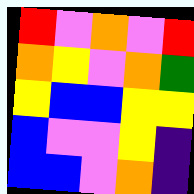[["red", "violet", "orange", "violet", "red"], ["orange", "yellow", "violet", "orange", "green"], ["yellow", "blue", "blue", "yellow", "yellow"], ["blue", "violet", "violet", "yellow", "indigo"], ["blue", "blue", "violet", "orange", "indigo"]]